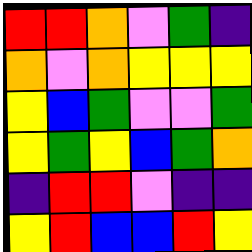[["red", "red", "orange", "violet", "green", "indigo"], ["orange", "violet", "orange", "yellow", "yellow", "yellow"], ["yellow", "blue", "green", "violet", "violet", "green"], ["yellow", "green", "yellow", "blue", "green", "orange"], ["indigo", "red", "red", "violet", "indigo", "indigo"], ["yellow", "red", "blue", "blue", "red", "yellow"]]